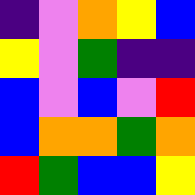[["indigo", "violet", "orange", "yellow", "blue"], ["yellow", "violet", "green", "indigo", "indigo"], ["blue", "violet", "blue", "violet", "red"], ["blue", "orange", "orange", "green", "orange"], ["red", "green", "blue", "blue", "yellow"]]